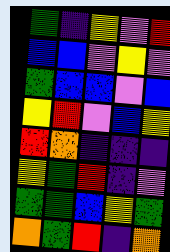[["green", "indigo", "yellow", "violet", "red"], ["blue", "blue", "violet", "yellow", "violet"], ["green", "blue", "blue", "violet", "blue"], ["yellow", "red", "violet", "blue", "yellow"], ["red", "orange", "indigo", "indigo", "indigo"], ["yellow", "green", "red", "indigo", "violet"], ["green", "green", "blue", "yellow", "green"], ["orange", "green", "red", "indigo", "orange"]]